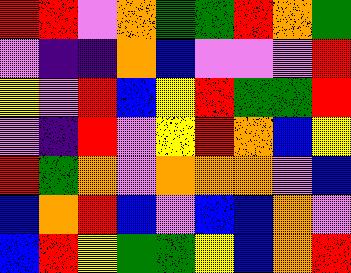[["red", "red", "violet", "orange", "green", "green", "red", "orange", "green"], ["violet", "indigo", "indigo", "orange", "blue", "violet", "violet", "violet", "red"], ["yellow", "violet", "red", "blue", "yellow", "red", "green", "green", "red"], ["violet", "indigo", "red", "violet", "yellow", "red", "orange", "blue", "yellow"], ["red", "green", "orange", "violet", "orange", "orange", "orange", "violet", "blue"], ["blue", "orange", "red", "blue", "violet", "blue", "blue", "orange", "violet"], ["blue", "red", "yellow", "green", "green", "yellow", "blue", "orange", "red"]]